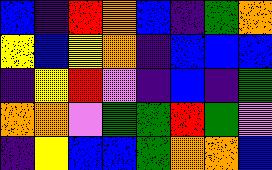[["blue", "indigo", "red", "orange", "blue", "indigo", "green", "orange"], ["yellow", "blue", "yellow", "orange", "indigo", "blue", "blue", "blue"], ["indigo", "yellow", "red", "violet", "indigo", "blue", "indigo", "green"], ["orange", "orange", "violet", "green", "green", "red", "green", "violet"], ["indigo", "yellow", "blue", "blue", "green", "orange", "orange", "blue"]]